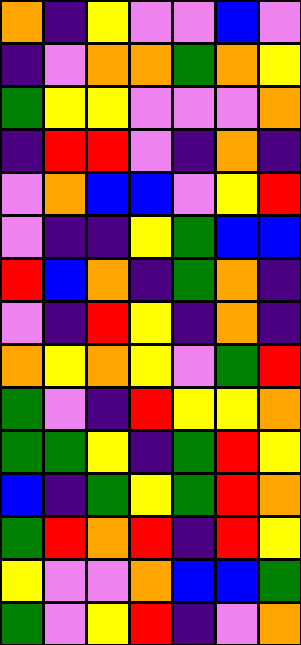[["orange", "indigo", "yellow", "violet", "violet", "blue", "violet"], ["indigo", "violet", "orange", "orange", "green", "orange", "yellow"], ["green", "yellow", "yellow", "violet", "violet", "violet", "orange"], ["indigo", "red", "red", "violet", "indigo", "orange", "indigo"], ["violet", "orange", "blue", "blue", "violet", "yellow", "red"], ["violet", "indigo", "indigo", "yellow", "green", "blue", "blue"], ["red", "blue", "orange", "indigo", "green", "orange", "indigo"], ["violet", "indigo", "red", "yellow", "indigo", "orange", "indigo"], ["orange", "yellow", "orange", "yellow", "violet", "green", "red"], ["green", "violet", "indigo", "red", "yellow", "yellow", "orange"], ["green", "green", "yellow", "indigo", "green", "red", "yellow"], ["blue", "indigo", "green", "yellow", "green", "red", "orange"], ["green", "red", "orange", "red", "indigo", "red", "yellow"], ["yellow", "violet", "violet", "orange", "blue", "blue", "green"], ["green", "violet", "yellow", "red", "indigo", "violet", "orange"]]